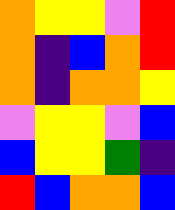[["orange", "yellow", "yellow", "violet", "red"], ["orange", "indigo", "blue", "orange", "red"], ["orange", "indigo", "orange", "orange", "yellow"], ["violet", "yellow", "yellow", "violet", "blue"], ["blue", "yellow", "yellow", "green", "indigo"], ["red", "blue", "orange", "orange", "blue"]]